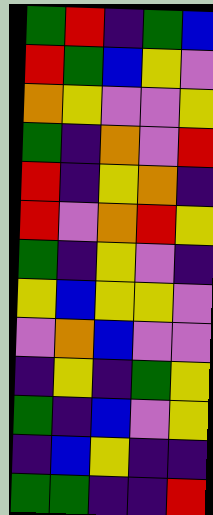[["green", "red", "indigo", "green", "blue"], ["red", "green", "blue", "yellow", "violet"], ["orange", "yellow", "violet", "violet", "yellow"], ["green", "indigo", "orange", "violet", "red"], ["red", "indigo", "yellow", "orange", "indigo"], ["red", "violet", "orange", "red", "yellow"], ["green", "indigo", "yellow", "violet", "indigo"], ["yellow", "blue", "yellow", "yellow", "violet"], ["violet", "orange", "blue", "violet", "violet"], ["indigo", "yellow", "indigo", "green", "yellow"], ["green", "indigo", "blue", "violet", "yellow"], ["indigo", "blue", "yellow", "indigo", "indigo"], ["green", "green", "indigo", "indigo", "red"]]